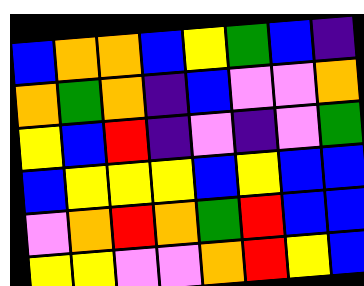[["blue", "orange", "orange", "blue", "yellow", "green", "blue", "indigo"], ["orange", "green", "orange", "indigo", "blue", "violet", "violet", "orange"], ["yellow", "blue", "red", "indigo", "violet", "indigo", "violet", "green"], ["blue", "yellow", "yellow", "yellow", "blue", "yellow", "blue", "blue"], ["violet", "orange", "red", "orange", "green", "red", "blue", "blue"], ["yellow", "yellow", "violet", "violet", "orange", "red", "yellow", "blue"]]